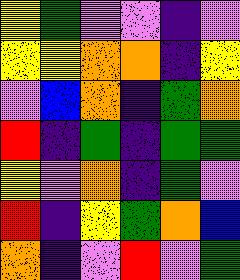[["yellow", "green", "violet", "violet", "indigo", "violet"], ["yellow", "yellow", "orange", "orange", "indigo", "yellow"], ["violet", "blue", "orange", "indigo", "green", "orange"], ["red", "indigo", "green", "indigo", "green", "green"], ["yellow", "violet", "orange", "indigo", "green", "violet"], ["red", "indigo", "yellow", "green", "orange", "blue"], ["orange", "indigo", "violet", "red", "violet", "green"]]